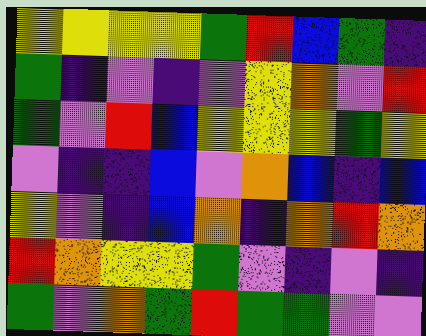[["yellow", "yellow", "yellow", "yellow", "green", "red", "blue", "green", "indigo"], ["green", "indigo", "violet", "indigo", "violet", "yellow", "orange", "violet", "red"], ["green", "violet", "red", "blue", "yellow", "yellow", "yellow", "green", "yellow"], ["violet", "indigo", "indigo", "blue", "violet", "orange", "blue", "indigo", "blue"], ["yellow", "violet", "indigo", "blue", "orange", "indigo", "orange", "red", "orange"], ["red", "orange", "yellow", "yellow", "green", "violet", "indigo", "violet", "indigo"], ["green", "violet", "orange", "green", "red", "green", "green", "violet", "violet"]]